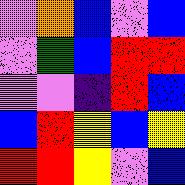[["violet", "orange", "blue", "violet", "blue"], ["violet", "green", "blue", "red", "red"], ["violet", "violet", "indigo", "red", "blue"], ["blue", "red", "yellow", "blue", "yellow"], ["red", "red", "yellow", "violet", "blue"]]